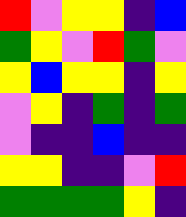[["red", "violet", "yellow", "yellow", "indigo", "blue"], ["green", "yellow", "violet", "red", "green", "violet"], ["yellow", "blue", "yellow", "yellow", "indigo", "yellow"], ["violet", "yellow", "indigo", "green", "indigo", "green"], ["violet", "indigo", "indigo", "blue", "indigo", "indigo"], ["yellow", "yellow", "indigo", "indigo", "violet", "red"], ["green", "green", "green", "green", "yellow", "indigo"]]